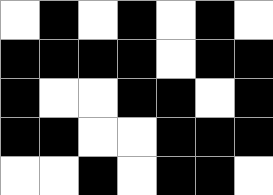[["white", "black", "white", "black", "white", "black", "white"], ["black", "black", "black", "black", "white", "black", "black"], ["black", "white", "white", "black", "black", "white", "black"], ["black", "black", "white", "white", "black", "black", "black"], ["white", "white", "black", "white", "black", "black", "white"]]